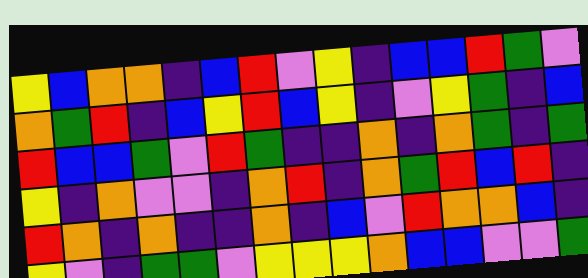[["yellow", "blue", "orange", "orange", "indigo", "blue", "red", "violet", "yellow", "indigo", "blue", "blue", "red", "green", "violet"], ["orange", "green", "red", "indigo", "blue", "yellow", "red", "blue", "yellow", "indigo", "violet", "yellow", "green", "indigo", "blue"], ["red", "blue", "blue", "green", "violet", "red", "green", "indigo", "indigo", "orange", "indigo", "orange", "green", "indigo", "green"], ["yellow", "indigo", "orange", "violet", "violet", "indigo", "orange", "red", "indigo", "orange", "green", "red", "blue", "red", "indigo"], ["red", "orange", "indigo", "orange", "indigo", "indigo", "orange", "indigo", "blue", "violet", "red", "orange", "orange", "blue", "indigo"], ["yellow", "violet", "indigo", "green", "green", "violet", "yellow", "yellow", "yellow", "orange", "blue", "blue", "violet", "violet", "green"]]